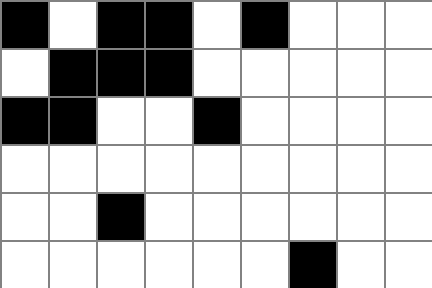[["black", "white", "black", "black", "white", "black", "white", "white", "white"], ["white", "black", "black", "black", "white", "white", "white", "white", "white"], ["black", "black", "white", "white", "black", "white", "white", "white", "white"], ["white", "white", "white", "white", "white", "white", "white", "white", "white"], ["white", "white", "black", "white", "white", "white", "white", "white", "white"], ["white", "white", "white", "white", "white", "white", "black", "white", "white"]]